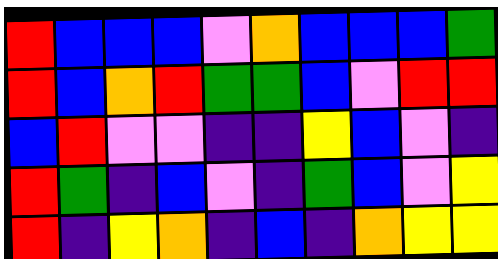[["red", "blue", "blue", "blue", "violet", "orange", "blue", "blue", "blue", "green"], ["red", "blue", "orange", "red", "green", "green", "blue", "violet", "red", "red"], ["blue", "red", "violet", "violet", "indigo", "indigo", "yellow", "blue", "violet", "indigo"], ["red", "green", "indigo", "blue", "violet", "indigo", "green", "blue", "violet", "yellow"], ["red", "indigo", "yellow", "orange", "indigo", "blue", "indigo", "orange", "yellow", "yellow"]]